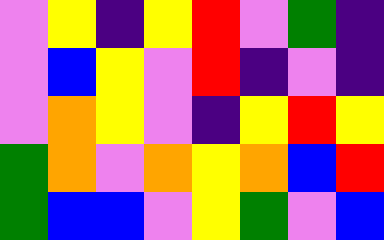[["violet", "yellow", "indigo", "yellow", "red", "violet", "green", "indigo"], ["violet", "blue", "yellow", "violet", "red", "indigo", "violet", "indigo"], ["violet", "orange", "yellow", "violet", "indigo", "yellow", "red", "yellow"], ["green", "orange", "violet", "orange", "yellow", "orange", "blue", "red"], ["green", "blue", "blue", "violet", "yellow", "green", "violet", "blue"]]